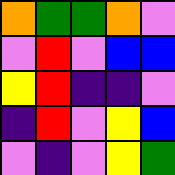[["orange", "green", "green", "orange", "violet"], ["violet", "red", "violet", "blue", "blue"], ["yellow", "red", "indigo", "indigo", "violet"], ["indigo", "red", "violet", "yellow", "blue"], ["violet", "indigo", "violet", "yellow", "green"]]